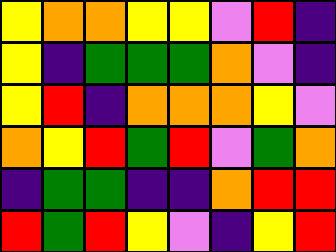[["yellow", "orange", "orange", "yellow", "yellow", "violet", "red", "indigo"], ["yellow", "indigo", "green", "green", "green", "orange", "violet", "indigo"], ["yellow", "red", "indigo", "orange", "orange", "orange", "yellow", "violet"], ["orange", "yellow", "red", "green", "red", "violet", "green", "orange"], ["indigo", "green", "green", "indigo", "indigo", "orange", "red", "red"], ["red", "green", "red", "yellow", "violet", "indigo", "yellow", "red"]]